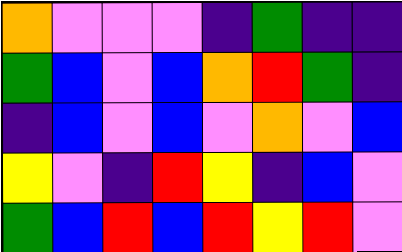[["orange", "violet", "violet", "violet", "indigo", "green", "indigo", "indigo"], ["green", "blue", "violet", "blue", "orange", "red", "green", "indigo"], ["indigo", "blue", "violet", "blue", "violet", "orange", "violet", "blue"], ["yellow", "violet", "indigo", "red", "yellow", "indigo", "blue", "violet"], ["green", "blue", "red", "blue", "red", "yellow", "red", "violet"]]